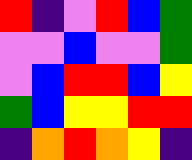[["red", "indigo", "violet", "red", "blue", "green"], ["violet", "violet", "blue", "violet", "violet", "green"], ["violet", "blue", "red", "red", "blue", "yellow"], ["green", "blue", "yellow", "yellow", "red", "red"], ["indigo", "orange", "red", "orange", "yellow", "indigo"]]